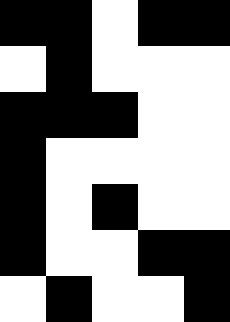[["black", "black", "white", "black", "black"], ["white", "black", "white", "white", "white"], ["black", "black", "black", "white", "white"], ["black", "white", "white", "white", "white"], ["black", "white", "black", "white", "white"], ["black", "white", "white", "black", "black"], ["white", "black", "white", "white", "black"]]